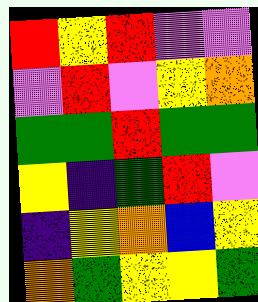[["red", "yellow", "red", "violet", "violet"], ["violet", "red", "violet", "yellow", "orange"], ["green", "green", "red", "green", "green"], ["yellow", "indigo", "green", "red", "violet"], ["indigo", "yellow", "orange", "blue", "yellow"], ["orange", "green", "yellow", "yellow", "green"]]